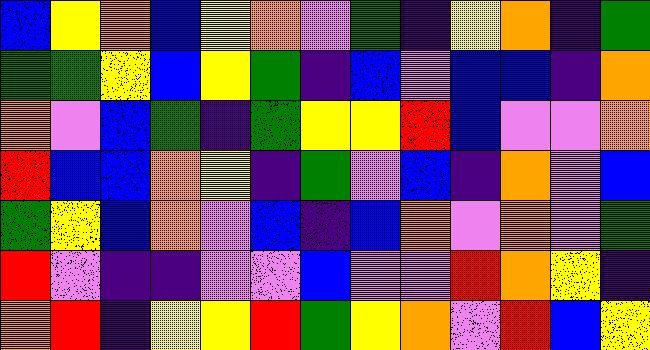[["blue", "yellow", "orange", "blue", "yellow", "orange", "violet", "green", "indigo", "yellow", "orange", "indigo", "green"], ["green", "green", "yellow", "blue", "yellow", "green", "indigo", "blue", "violet", "blue", "blue", "indigo", "orange"], ["orange", "violet", "blue", "green", "indigo", "green", "yellow", "yellow", "red", "blue", "violet", "violet", "orange"], ["red", "blue", "blue", "orange", "yellow", "indigo", "green", "violet", "blue", "indigo", "orange", "violet", "blue"], ["green", "yellow", "blue", "orange", "violet", "blue", "indigo", "blue", "orange", "violet", "orange", "violet", "green"], ["red", "violet", "indigo", "indigo", "violet", "violet", "blue", "violet", "violet", "red", "orange", "yellow", "indigo"], ["orange", "red", "indigo", "yellow", "yellow", "red", "green", "yellow", "orange", "violet", "red", "blue", "yellow"]]